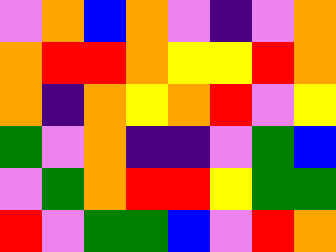[["violet", "orange", "blue", "orange", "violet", "indigo", "violet", "orange"], ["orange", "red", "red", "orange", "yellow", "yellow", "red", "orange"], ["orange", "indigo", "orange", "yellow", "orange", "red", "violet", "yellow"], ["green", "violet", "orange", "indigo", "indigo", "violet", "green", "blue"], ["violet", "green", "orange", "red", "red", "yellow", "green", "green"], ["red", "violet", "green", "green", "blue", "violet", "red", "orange"]]